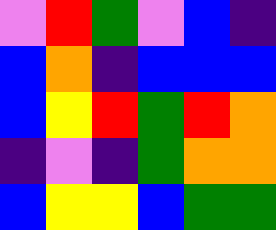[["violet", "red", "green", "violet", "blue", "indigo"], ["blue", "orange", "indigo", "blue", "blue", "blue"], ["blue", "yellow", "red", "green", "red", "orange"], ["indigo", "violet", "indigo", "green", "orange", "orange"], ["blue", "yellow", "yellow", "blue", "green", "green"]]